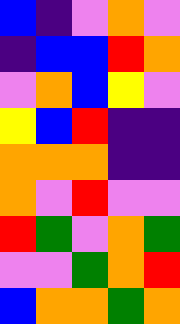[["blue", "indigo", "violet", "orange", "violet"], ["indigo", "blue", "blue", "red", "orange"], ["violet", "orange", "blue", "yellow", "violet"], ["yellow", "blue", "red", "indigo", "indigo"], ["orange", "orange", "orange", "indigo", "indigo"], ["orange", "violet", "red", "violet", "violet"], ["red", "green", "violet", "orange", "green"], ["violet", "violet", "green", "orange", "red"], ["blue", "orange", "orange", "green", "orange"]]